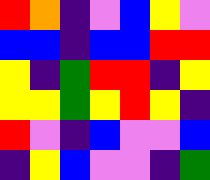[["red", "orange", "indigo", "violet", "blue", "yellow", "violet"], ["blue", "blue", "indigo", "blue", "blue", "red", "red"], ["yellow", "indigo", "green", "red", "red", "indigo", "yellow"], ["yellow", "yellow", "green", "yellow", "red", "yellow", "indigo"], ["red", "violet", "indigo", "blue", "violet", "violet", "blue"], ["indigo", "yellow", "blue", "violet", "violet", "indigo", "green"]]